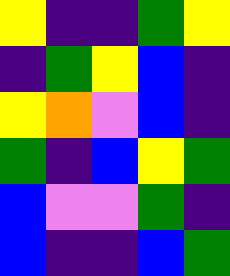[["yellow", "indigo", "indigo", "green", "yellow"], ["indigo", "green", "yellow", "blue", "indigo"], ["yellow", "orange", "violet", "blue", "indigo"], ["green", "indigo", "blue", "yellow", "green"], ["blue", "violet", "violet", "green", "indigo"], ["blue", "indigo", "indigo", "blue", "green"]]